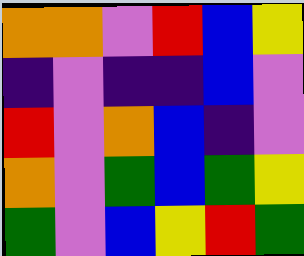[["orange", "orange", "violet", "red", "blue", "yellow"], ["indigo", "violet", "indigo", "indigo", "blue", "violet"], ["red", "violet", "orange", "blue", "indigo", "violet"], ["orange", "violet", "green", "blue", "green", "yellow"], ["green", "violet", "blue", "yellow", "red", "green"]]